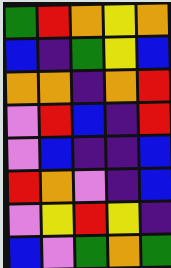[["green", "red", "orange", "yellow", "orange"], ["blue", "indigo", "green", "yellow", "blue"], ["orange", "orange", "indigo", "orange", "red"], ["violet", "red", "blue", "indigo", "red"], ["violet", "blue", "indigo", "indigo", "blue"], ["red", "orange", "violet", "indigo", "blue"], ["violet", "yellow", "red", "yellow", "indigo"], ["blue", "violet", "green", "orange", "green"]]